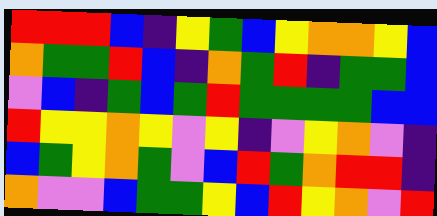[["red", "red", "red", "blue", "indigo", "yellow", "green", "blue", "yellow", "orange", "orange", "yellow", "blue"], ["orange", "green", "green", "red", "blue", "indigo", "orange", "green", "red", "indigo", "green", "green", "blue"], ["violet", "blue", "indigo", "green", "blue", "green", "red", "green", "green", "green", "green", "blue", "blue"], ["red", "yellow", "yellow", "orange", "yellow", "violet", "yellow", "indigo", "violet", "yellow", "orange", "violet", "indigo"], ["blue", "green", "yellow", "orange", "green", "violet", "blue", "red", "green", "orange", "red", "red", "indigo"], ["orange", "violet", "violet", "blue", "green", "green", "yellow", "blue", "red", "yellow", "orange", "violet", "red"]]